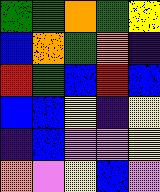[["green", "green", "orange", "green", "yellow"], ["blue", "orange", "green", "orange", "indigo"], ["red", "green", "blue", "red", "blue"], ["blue", "blue", "yellow", "indigo", "yellow"], ["indigo", "blue", "violet", "violet", "yellow"], ["orange", "violet", "yellow", "blue", "violet"]]